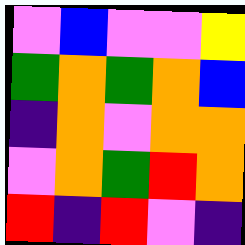[["violet", "blue", "violet", "violet", "yellow"], ["green", "orange", "green", "orange", "blue"], ["indigo", "orange", "violet", "orange", "orange"], ["violet", "orange", "green", "red", "orange"], ["red", "indigo", "red", "violet", "indigo"]]